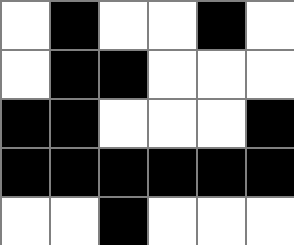[["white", "black", "white", "white", "black", "white"], ["white", "black", "black", "white", "white", "white"], ["black", "black", "white", "white", "white", "black"], ["black", "black", "black", "black", "black", "black"], ["white", "white", "black", "white", "white", "white"]]